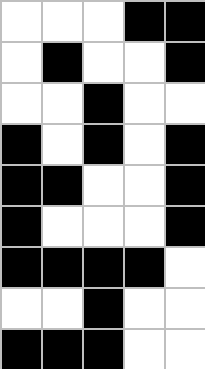[["white", "white", "white", "black", "black"], ["white", "black", "white", "white", "black"], ["white", "white", "black", "white", "white"], ["black", "white", "black", "white", "black"], ["black", "black", "white", "white", "black"], ["black", "white", "white", "white", "black"], ["black", "black", "black", "black", "white"], ["white", "white", "black", "white", "white"], ["black", "black", "black", "white", "white"]]